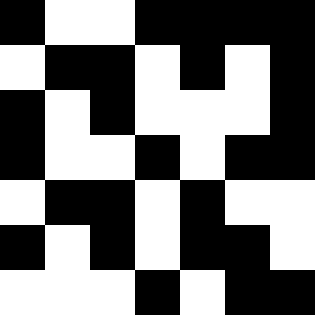[["black", "white", "white", "black", "black", "black", "black"], ["white", "black", "black", "white", "black", "white", "black"], ["black", "white", "black", "white", "white", "white", "black"], ["black", "white", "white", "black", "white", "black", "black"], ["white", "black", "black", "white", "black", "white", "white"], ["black", "white", "black", "white", "black", "black", "white"], ["white", "white", "white", "black", "white", "black", "black"]]